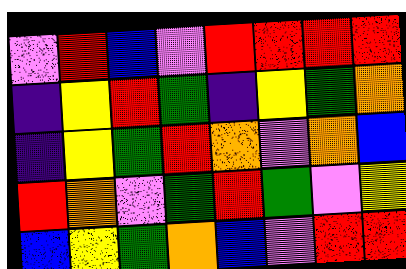[["violet", "red", "blue", "violet", "red", "red", "red", "red"], ["indigo", "yellow", "red", "green", "indigo", "yellow", "green", "orange"], ["indigo", "yellow", "green", "red", "orange", "violet", "orange", "blue"], ["red", "orange", "violet", "green", "red", "green", "violet", "yellow"], ["blue", "yellow", "green", "orange", "blue", "violet", "red", "red"]]